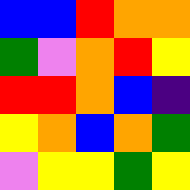[["blue", "blue", "red", "orange", "orange"], ["green", "violet", "orange", "red", "yellow"], ["red", "red", "orange", "blue", "indigo"], ["yellow", "orange", "blue", "orange", "green"], ["violet", "yellow", "yellow", "green", "yellow"]]